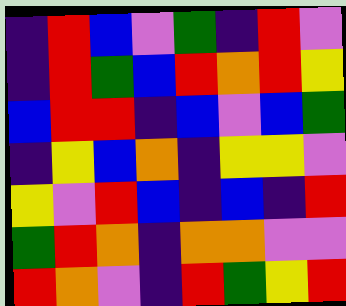[["indigo", "red", "blue", "violet", "green", "indigo", "red", "violet"], ["indigo", "red", "green", "blue", "red", "orange", "red", "yellow"], ["blue", "red", "red", "indigo", "blue", "violet", "blue", "green"], ["indigo", "yellow", "blue", "orange", "indigo", "yellow", "yellow", "violet"], ["yellow", "violet", "red", "blue", "indigo", "blue", "indigo", "red"], ["green", "red", "orange", "indigo", "orange", "orange", "violet", "violet"], ["red", "orange", "violet", "indigo", "red", "green", "yellow", "red"]]